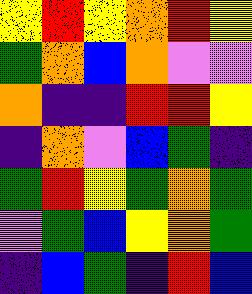[["yellow", "red", "yellow", "orange", "red", "yellow"], ["green", "orange", "blue", "orange", "violet", "violet"], ["orange", "indigo", "indigo", "red", "red", "yellow"], ["indigo", "orange", "violet", "blue", "green", "indigo"], ["green", "red", "yellow", "green", "orange", "green"], ["violet", "green", "blue", "yellow", "orange", "green"], ["indigo", "blue", "green", "indigo", "red", "blue"]]